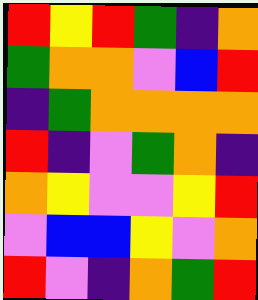[["red", "yellow", "red", "green", "indigo", "orange"], ["green", "orange", "orange", "violet", "blue", "red"], ["indigo", "green", "orange", "orange", "orange", "orange"], ["red", "indigo", "violet", "green", "orange", "indigo"], ["orange", "yellow", "violet", "violet", "yellow", "red"], ["violet", "blue", "blue", "yellow", "violet", "orange"], ["red", "violet", "indigo", "orange", "green", "red"]]